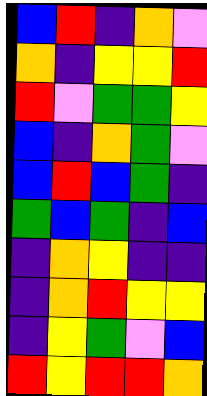[["blue", "red", "indigo", "orange", "violet"], ["orange", "indigo", "yellow", "yellow", "red"], ["red", "violet", "green", "green", "yellow"], ["blue", "indigo", "orange", "green", "violet"], ["blue", "red", "blue", "green", "indigo"], ["green", "blue", "green", "indigo", "blue"], ["indigo", "orange", "yellow", "indigo", "indigo"], ["indigo", "orange", "red", "yellow", "yellow"], ["indigo", "yellow", "green", "violet", "blue"], ["red", "yellow", "red", "red", "orange"]]